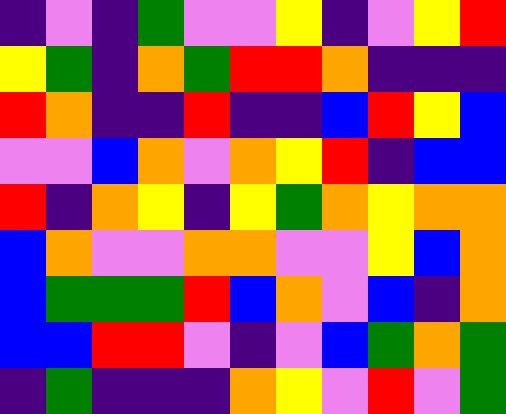[["indigo", "violet", "indigo", "green", "violet", "violet", "yellow", "indigo", "violet", "yellow", "red"], ["yellow", "green", "indigo", "orange", "green", "red", "red", "orange", "indigo", "indigo", "indigo"], ["red", "orange", "indigo", "indigo", "red", "indigo", "indigo", "blue", "red", "yellow", "blue"], ["violet", "violet", "blue", "orange", "violet", "orange", "yellow", "red", "indigo", "blue", "blue"], ["red", "indigo", "orange", "yellow", "indigo", "yellow", "green", "orange", "yellow", "orange", "orange"], ["blue", "orange", "violet", "violet", "orange", "orange", "violet", "violet", "yellow", "blue", "orange"], ["blue", "green", "green", "green", "red", "blue", "orange", "violet", "blue", "indigo", "orange"], ["blue", "blue", "red", "red", "violet", "indigo", "violet", "blue", "green", "orange", "green"], ["indigo", "green", "indigo", "indigo", "indigo", "orange", "yellow", "violet", "red", "violet", "green"]]